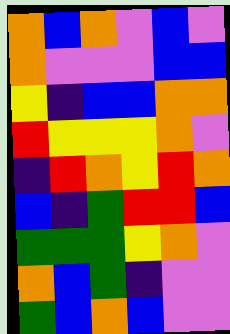[["orange", "blue", "orange", "violet", "blue", "violet"], ["orange", "violet", "violet", "violet", "blue", "blue"], ["yellow", "indigo", "blue", "blue", "orange", "orange"], ["red", "yellow", "yellow", "yellow", "orange", "violet"], ["indigo", "red", "orange", "yellow", "red", "orange"], ["blue", "indigo", "green", "red", "red", "blue"], ["green", "green", "green", "yellow", "orange", "violet"], ["orange", "blue", "green", "indigo", "violet", "violet"], ["green", "blue", "orange", "blue", "violet", "violet"]]